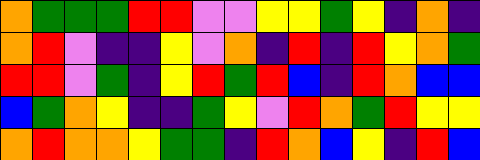[["orange", "green", "green", "green", "red", "red", "violet", "violet", "yellow", "yellow", "green", "yellow", "indigo", "orange", "indigo"], ["orange", "red", "violet", "indigo", "indigo", "yellow", "violet", "orange", "indigo", "red", "indigo", "red", "yellow", "orange", "green"], ["red", "red", "violet", "green", "indigo", "yellow", "red", "green", "red", "blue", "indigo", "red", "orange", "blue", "blue"], ["blue", "green", "orange", "yellow", "indigo", "indigo", "green", "yellow", "violet", "red", "orange", "green", "red", "yellow", "yellow"], ["orange", "red", "orange", "orange", "yellow", "green", "green", "indigo", "red", "orange", "blue", "yellow", "indigo", "red", "blue"]]